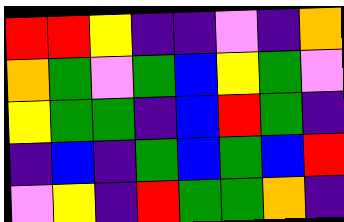[["red", "red", "yellow", "indigo", "indigo", "violet", "indigo", "orange"], ["orange", "green", "violet", "green", "blue", "yellow", "green", "violet"], ["yellow", "green", "green", "indigo", "blue", "red", "green", "indigo"], ["indigo", "blue", "indigo", "green", "blue", "green", "blue", "red"], ["violet", "yellow", "indigo", "red", "green", "green", "orange", "indigo"]]